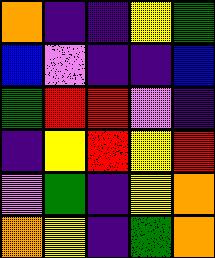[["orange", "indigo", "indigo", "yellow", "green"], ["blue", "violet", "indigo", "indigo", "blue"], ["green", "red", "red", "violet", "indigo"], ["indigo", "yellow", "red", "yellow", "red"], ["violet", "green", "indigo", "yellow", "orange"], ["orange", "yellow", "indigo", "green", "orange"]]